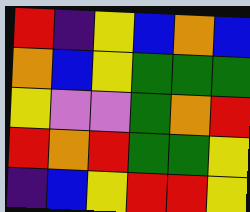[["red", "indigo", "yellow", "blue", "orange", "blue"], ["orange", "blue", "yellow", "green", "green", "green"], ["yellow", "violet", "violet", "green", "orange", "red"], ["red", "orange", "red", "green", "green", "yellow"], ["indigo", "blue", "yellow", "red", "red", "yellow"]]